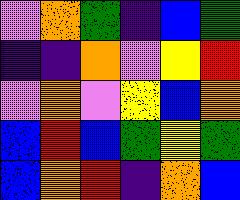[["violet", "orange", "green", "indigo", "blue", "green"], ["indigo", "indigo", "orange", "violet", "yellow", "red"], ["violet", "orange", "violet", "yellow", "blue", "orange"], ["blue", "red", "blue", "green", "yellow", "green"], ["blue", "orange", "red", "indigo", "orange", "blue"]]